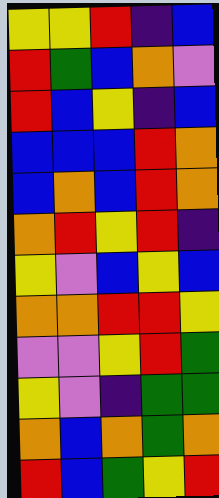[["yellow", "yellow", "red", "indigo", "blue"], ["red", "green", "blue", "orange", "violet"], ["red", "blue", "yellow", "indigo", "blue"], ["blue", "blue", "blue", "red", "orange"], ["blue", "orange", "blue", "red", "orange"], ["orange", "red", "yellow", "red", "indigo"], ["yellow", "violet", "blue", "yellow", "blue"], ["orange", "orange", "red", "red", "yellow"], ["violet", "violet", "yellow", "red", "green"], ["yellow", "violet", "indigo", "green", "green"], ["orange", "blue", "orange", "green", "orange"], ["red", "blue", "green", "yellow", "red"]]